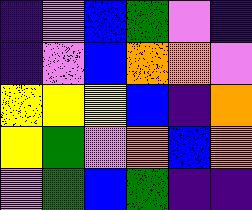[["indigo", "violet", "blue", "green", "violet", "indigo"], ["indigo", "violet", "blue", "orange", "orange", "violet"], ["yellow", "yellow", "yellow", "blue", "indigo", "orange"], ["yellow", "green", "violet", "orange", "blue", "orange"], ["violet", "green", "blue", "green", "indigo", "indigo"]]